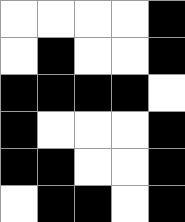[["white", "white", "white", "white", "black"], ["white", "black", "white", "white", "black"], ["black", "black", "black", "black", "white"], ["black", "white", "white", "white", "black"], ["black", "black", "white", "white", "black"], ["white", "black", "black", "white", "black"]]